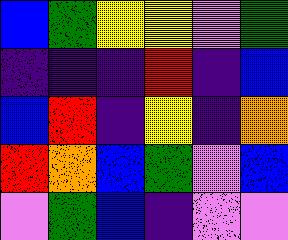[["blue", "green", "yellow", "yellow", "violet", "green"], ["indigo", "indigo", "indigo", "red", "indigo", "blue"], ["blue", "red", "indigo", "yellow", "indigo", "orange"], ["red", "orange", "blue", "green", "violet", "blue"], ["violet", "green", "blue", "indigo", "violet", "violet"]]